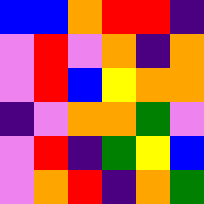[["blue", "blue", "orange", "red", "red", "indigo"], ["violet", "red", "violet", "orange", "indigo", "orange"], ["violet", "red", "blue", "yellow", "orange", "orange"], ["indigo", "violet", "orange", "orange", "green", "violet"], ["violet", "red", "indigo", "green", "yellow", "blue"], ["violet", "orange", "red", "indigo", "orange", "green"]]